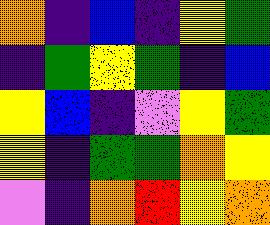[["orange", "indigo", "blue", "indigo", "yellow", "green"], ["indigo", "green", "yellow", "green", "indigo", "blue"], ["yellow", "blue", "indigo", "violet", "yellow", "green"], ["yellow", "indigo", "green", "green", "orange", "yellow"], ["violet", "indigo", "orange", "red", "yellow", "orange"]]